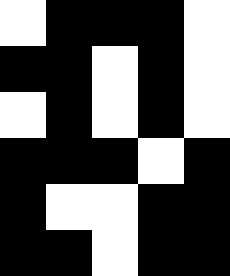[["white", "black", "black", "black", "white"], ["black", "black", "white", "black", "white"], ["white", "black", "white", "black", "white"], ["black", "black", "black", "white", "black"], ["black", "white", "white", "black", "black"], ["black", "black", "white", "black", "black"]]